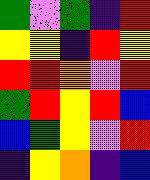[["green", "violet", "green", "indigo", "red"], ["yellow", "yellow", "indigo", "red", "yellow"], ["red", "red", "orange", "violet", "red"], ["green", "red", "yellow", "red", "blue"], ["blue", "green", "yellow", "violet", "red"], ["indigo", "yellow", "orange", "indigo", "blue"]]